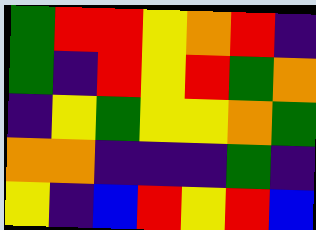[["green", "red", "red", "yellow", "orange", "red", "indigo"], ["green", "indigo", "red", "yellow", "red", "green", "orange"], ["indigo", "yellow", "green", "yellow", "yellow", "orange", "green"], ["orange", "orange", "indigo", "indigo", "indigo", "green", "indigo"], ["yellow", "indigo", "blue", "red", "yellow", "red", "blue"]]